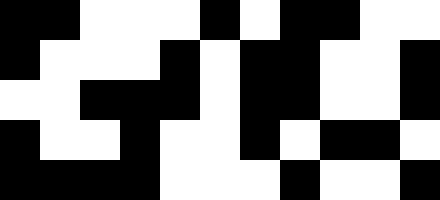[["black", "black", "white", "white", "white", "black", "white", "black", "black", "white", "white"], ["black", "white", "white", "white", "black", "white", "black", "black", "white", "white", "black"], ["white", "white", "black", "black", "black", "white", "black", "black", "white", "white", "black"], ["black", "white", "white", "black", "white", "white", "black", "white", "black", "black", "white"], ["black", "black", "black", "black", "white", "white", "white", "black", "white", "white", "black"]]